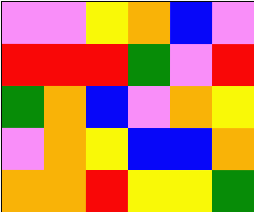[["violet", "violet", "yellow", "orange", "blue", "violet"], ["red", "red", "red", "green", "violet", "red"], ["green", "orange", "blue", "violet", "orange", "yellow"], ["violet", "orange", "yellow", "blue", "blue", "orange"], ["orange", "orange", "red", "yellow", "yellow", "green"]]